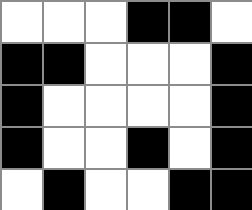[["white", "white", "white", "black", "black", "white"], ["black", "black", "white", "white", "white", "black"], ["black", "white", "white", "white", "white", "black"], ["black", "white", "white", "black", "white", "black"], ["white", "black", "white", "white", "black", "black"]]